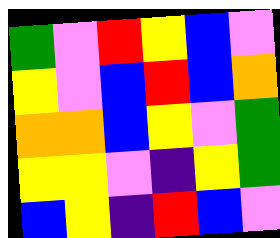[["green", "violet", "red", "yellow", "blue", "violet"], ["yellow", "violet", "blue", "red", "blue", "orange"], ["orange", "orange", "blue", "yellow", "violet", "green"], ["yellow", "yellow", "violet", "indigo", "yellow", "green"], ["blue", "yellow", "indigo", "red", "blue", "violet"]]